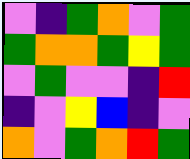[["violet", "indigo", "green", "orange", "violet", "green"], ["green", "orange", "orange", "green", "yellow", "green"], ["violet", "green", "violet", "violet", "indigo", "red"], ["indigo", "violet", "yellow", "blue", "indigo", "violet"], ["orange", "violet", "green", "orange", "red", "green"]]